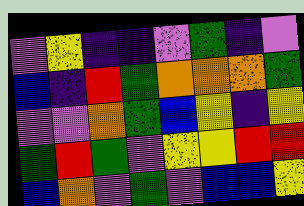[["violet", "yellow", "indigo", "indigo", "violet", "green", "indigo", "violet"], ["blue", "indigo", "red", "green", "orange", "orange", "orange", "green"], ["violet", "violet", "orange", "green", "blue", "yellow", "indigo", "yellow"], ["green", "red", "green", "violet", "yellow", "yellow", "red", "red"], ["blue", "orange", "violet", "green", "violet", "blue", "blue", "yellow"]]